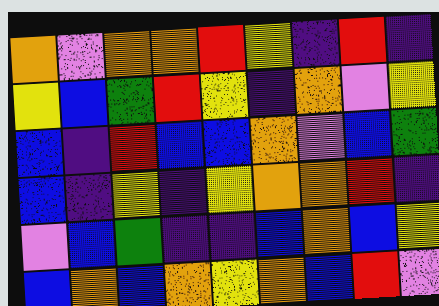[["orange", "violet", "orange", "orange", "red", "yellow", "indigo", "red", "indigo"], ["yellow", "blue", "green", "red", "yellow", "indigo", "orange", "violet", "yellow"], ["blue", "indigo", "red", "blue", "blue", "orange", "violet", "blue", "green"], ["blue", "indigo", "yellow", "indigo", "yellow", "orange", "orange", "red", "indigo"], ["violet", "blue", "green", "indigo", "indigo", "blue", "orange", "blue", "yellow"], ["blue", "orange", "blue", "orange", "yellow", "orange", "blue", "red", "violet"]]